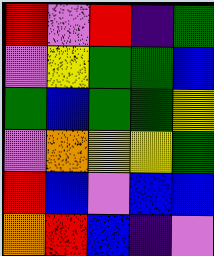[["red", "violet", "red", "indigo", "green"], ["violet", "yellow", "green", "green", "blue"], ["green", "blue", "green", "green", "yellow"], ["violet", "orange", "yellow", "yellow", "green"], ["red", "blue", "violet", "blue", "blue"], ["orange", "red", "blue", "indigo", "violet"]]